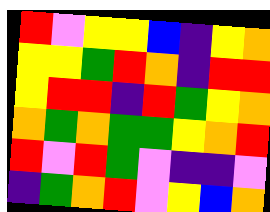[["red", "violet", "yellow", "yellow", "blue", "indigo", "yellow", "orange"], ["yellow", "yellow", "green", "red", "orange", "indigo", "red", "red"], ["yellow", "red", "red", "indigo", "red", "green", "yellow", "orange"], ["orange", "green", "orange", "green", "green", "yellow", "orange", "red"], ["red", "violet", "red", "green", "violet", "indigo", "indigo", "violet"], ["indigo", "green", "orange", "red", "violet", "yellow", "blue", "orange"]]